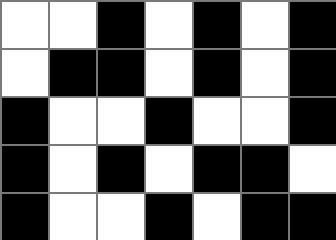[["white", "white", "black", "white", "black", "white", "black"], ["white", "black", "black", "white", "black", "white", "black"], ["black", "white", "white", "black", "white", "white", "black"], ["black", "white", "black", "white", "black", "black", "white"], ["black", "white", "white", "black", "white", "black", "black"]]